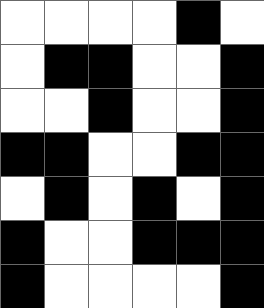[["white", "white", "white", "white", "black", "white"], ["white", "black", "black", "white", "white", "black"], ["white", "white", "black", "white", "white", "black"], ["black", "black", "white", "white", "black", "black"], ["white", "black", "white", "black", "white", "black"], ["black", "white", "white", "black", "black", "black"], ["black", "white", "white", "white", "white", "black"]]